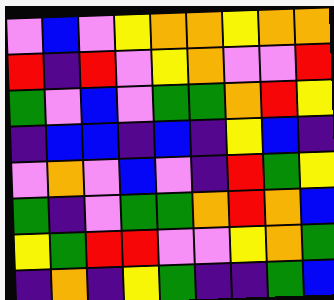[["violet", "blue", "violet", "yellow", "orange", "orange", "yellow", "orange", "orange"], ["red", "indigo", "red", "violet", "yellow", "orange", "violet", "violet", "red"], ["green", "violet", "blue", "violet", "green", "green", "orange", "red", "yellow"], ["indigo", "blue", "blue", "indigo", "blue", "indigo", "yellow", "blue", "indigo"], ["violet", "orange", "violet", "blue", "violet", "indigo", "red", "green", "yellow"], ["green", "indigo", "violet", "green", "green", "orange", "red", "orange", "blue"], ["yellow", "green", "red", "red", "violet", "violet", "yellow", "orange", "green"], ["indigo", "orange", "indigo", "yellow", "green", "indigo", "indigo", "green", "blue"]]